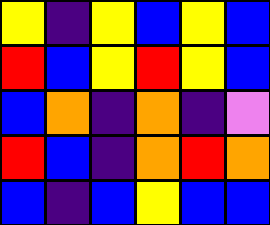[["yellow", "indigo", "yellow", "blue", "yellow", "blue"], ["red", "blue", "yellow", "red", "yellow", "blue"], ["blue", "orange", "indigo", "orange", "indigo", "violet"], ["red", "blue", "indigo", "orange", "red", "orange"], ["blue", "indigo", "blue", "yellow", "blue", "blue"]]